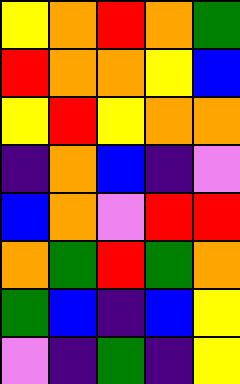[["yellow", "orange", "red", "orange", "green"], ["red", "orange", "orange", "yellow", "blue"], ["yellow", "red", "yellow", "orange", "orange"], ["indigo", "orange", "blue", "indigo", "violet"], ["blue", "orange", "violet", "red", "red"], ["orange", "green", "red", "green", "orange"], ["green", "blue", "indigo", "blue", "yellow"], ["violet", "indigo", "green", "indigo", "yellow"]]